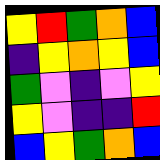[["yellow", "red", "green", "orange", "blue"], ["indigo", "yellow", "orange", "yellow", "blue"], ["green", "violet", "indigo", "violet", "yellow"], ["yellow", "violet", "indigo", "indigo", "red"], ["blue", "yellow", "green", "orange", "blue"]]